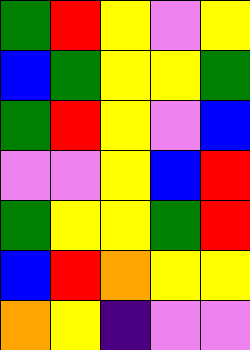[["green", "red", "yellow", "violet", "yellow"], ["blue", "green", "yellow", "yellow", "green"], ["green", "red", "yellow", "violet", "blue"], ["violet", "violet", "yellow", "blue", "red"], ["green", "yellow", "yellow", "green", "red"], ["blue", "red", "orange", "yellow", "yellow"], ["orange", "yellow", "indigo", "violet", "violet"]]